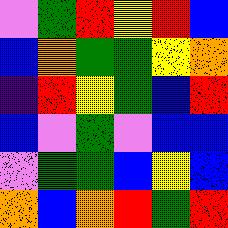[["violet", "green", "red", "yellow", "red", "blue"], ["blue", "orange", "green", "green", "yellow", "orange"], ["indigo", "red", "yellow", "green", "blue", "red"], ["blue", "violet", "green", "violet", "blue", "blue"], ["violet", "green", "green", "blue", "yellow", "blue"], ["orange", "blue", "orange", "red", "green", "red"]]